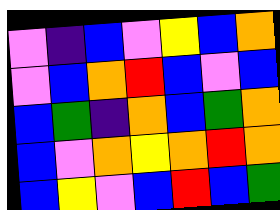[["violet", "indigo", "blue", "violet", "yellow", "blue", "orange"], ["violet", "blue", "orange", "red", "blue", "violet", "blue"], ["blue", "green", "indigo", "orange", "blue", "green", "orange"], ["blue", "violet", "orange", "yellow", "orange", "red", "orange"], ["blue", "yellow", "violet", "blue", "red", "blue", "green"]]